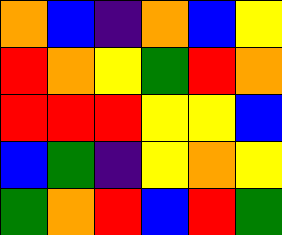[["orange", "blue", "indigo", "orange", "blue", "yellow"], ["red", "orange", "yellow", "green", "red", "orange"], ["red", "red", "red", "yellow", "yellow", "blue"], ["blue", "green", "indigo", "yellow", "orange", "yellow"], ["green", "orange", "red", "blue", "red", "green"]]